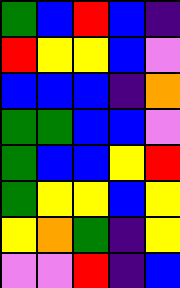[["green", "blue", "red", "blue", "indigo"], ["red", "yellow", "yellow", "blue", "violet"], ["blue", "blue", "blue", "indigo", "orange"], ["green", "green", "blue", "blue", "violet"], ["green", "blue", "blue", "yellow", "red"], ["green", "yellow", "yellow", "blue", "yellow"], ["yellow", "orange", "green", "indigo", "yellow"], ["violet", "violet", "red", "indigo", "blue"]]